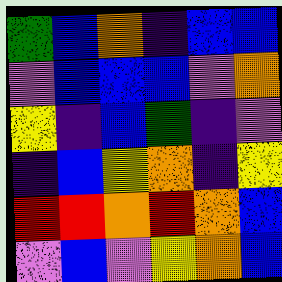[["green", "blue", "orange", "indigo", "blue", "blue"], ["violet", "blue", "blue", "blue", "violet", "orange"], ["yellow", "indigo", "blue", "green", "indigo", "violet"], ["indigo", "blue", "yellow", "orange", "indigo", "yellow"], ["red", "red", "orange", "red", "orange", "blue"], ["violet", "blue", "violet", "yellow", "orange", "blue"]]